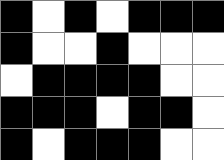[["black", "white", "black", "white", "black", "black", "black"], ["black", "white", "white", "black", "white", "white", "white"], ["white", "black", "black", "black", "black", "white", "white"], ["black", "black", "black", "white", "black", "black", "white"], ["black", "white", "black", "black", "black", "white", "white"]]